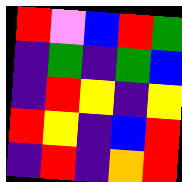[["red", "violet", "blue", "red", "green"], ["indigo", "green", "indigo", "green", "blue"], ["indigo", "red", "yellow", "indigo", "yellow"], ["red", "yellow", "indigo", "blue", "red"], ["indigo", "red", "indigo", "orange", "red"]]